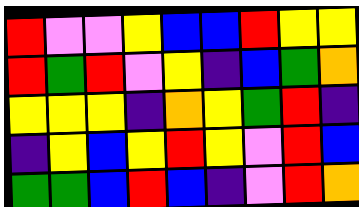[["red", "violet", "violet", "yellow", "blue", "blue", "red", "yellow", "yellow"], ["red", "green", "red", "violet", "yellow", "indigo", "blue", "green", "orange"], ["yellow", "yellow", "yellow", "indigo", "orange", "yellow", "green", "red", "indigo"], ["indigo", "yellow", "blue", "yellow", "red", "yellow", "violet", "red", "blue"], ["green", "green", "blue", "red", "blue", "indigo", "violet", "red", "orange"]]